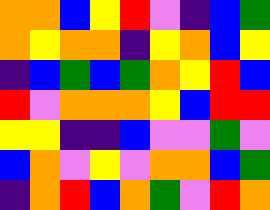[["orange", "orange", "blue", "yellow", "red", "violet", "indigo", "blue", "green"], ["orange", "yellow", "orange", "orange", "indigo", "yellow", "orange", "blue", "yellow"], ["indigo", "blue", "green", "blue", "green", "orange", "yellow", "red", "blue"], ["red", "violet", "orange", "orange", "orange", "yellow", "blue", "red", "red"], ["yellow", "yellow", "indigo", "indigo", "blue", "violet", "violet", "green", "violet"], ["blue", "orange", "violet", "yellow", "violet", "orange", "orange", "blue", "green"], ["indigo", "orange", "red", "blue", "orange", "green", "violet", "red", "orange"]]